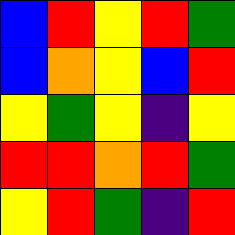[["blue", "red", "yellow", "red", "green"], ["blue", "orange", "yellow", "blue", "red"], ["yellow", "green", "yellow", "indigo", "yellow"], ["red", "red", "orange", "red", "green"], ["yellow", "red", "green", "indigo", "red"]]